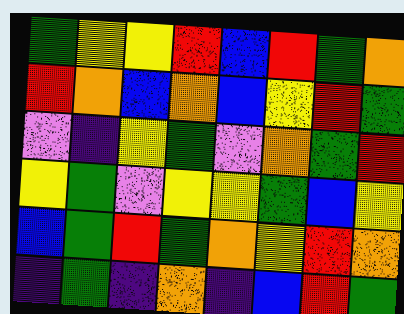[["green", "yellow", "yellow", "red", "blue", "red", "green", "orange"], ["red", "orange", "blue", "orange", "blue", "yellow", "red", "green"], ["violet", "indigo", "yellow", "green", "violet", "orange", "green", "red"], ["yellow", "green", "violet", "yellow", "yellow", "green", "blue", "yellow"], ["blue", "green", "red", "green", "orange", "yellow", "red", "orange"], ["indigo", "green", "indigo", "orange", "indigo", "blue", "red", "green"]]